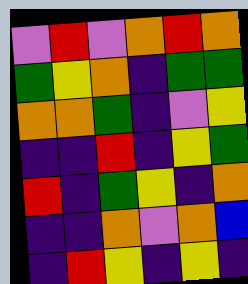[["violet", "red", "violet", "orange", "red", "orange"], ["green", "yellow", "orange", "indigo", "green", "green"], ["orange", "orange", "green", "indigo", "violet", "yellow"], ["indigo", "indigo", "red", "indigo", "yellow", "green"], ["red", "indigo", "green", "yellow", "indigo", "orange"], ["indigo", "indigo", "orange", "violet", "orange", "blue"], ["indigo", "red", "yellow", "indigo", "yellow", "indigo"]]